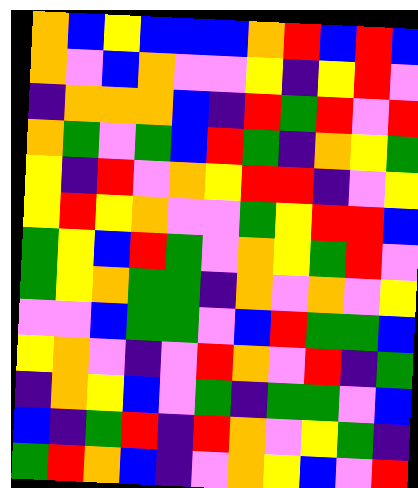[["orange", "blue", "yellow", "blue", "blue", "blue", "orange", "red", "blue", "red", "blue"], ["orange", "violet", "blue", "orange", "violet", "violet", "yellow", "indigo", "yellow", "red", "violet"], ["indigo", "orange", "orange", "orange", "blue", "indigo", "red", "green", "red", "violet", "red"], ["orange", "green", "violet", "green", "blue", "red", "green", "indigo", "orange", "yellow", "green"], ["yellow", "indigo", "red", "violet", "orange", "yellow", "red", "red", "indigo", "violet", "yellow"], ["yellow", "red", "yellow", "orange", "violet", "violet", "green", "yellow", "red", "red", "blue"], ["green", "yellow", "blue", "red", "green", "violet", "orange", "yellow", "green", "red", "violet"], ["green", "yellow", "orange", "green", "green", "indigo", "orange", "violet", "orange", "violet", "yellow"], ["violet", "violet", "blue", "green", "green", "violet", "blue", "red", "green", "green", "blue"], ["yellow", "orange", "violet", "indigo", "violet", "red", "orange", "violet", "red", "indigo", "green"], ["indigo", "orange", "yellow", "blue", "violet", "green", "indigo", "green", "green", "violet", "blue"], ["blue", "indigo", "green", "red", "indigo", "red", "orange", "violet", "yellow", "green", "indigo"], ["green", "red", "orange", "blue", "indigo", "violet", "orange", "yellow", "blue", "violet", "red"]]